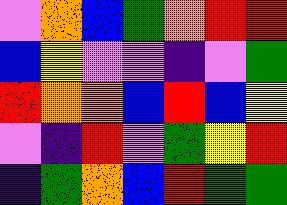[["violet", "orange", "blue", "green", "orange", "red", "red"], ["blue", "yellow", "violet", "violet", "indigo", "violet", "green"], ["red", "orange", "orange", "blue", "red", "blue", "yellow"], ["violet", "indigo", "red", "violet", "green", "yellow", "red"], ["indigo", "green", "orange", "blue", "red", "green", "green"]]